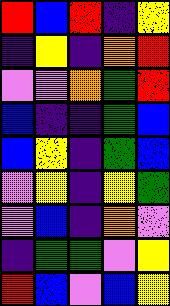[["red", "blue", "red", "indigo", "yellow"], ["indigo", "yellow", "indigo", "orange", "red"], ["violet", "violet", "orange", "green", "red"], ["blue", "indigo", "indigo", "green", "blue"], ["blue", "yellow", "indigo", "green", "blue"], ["violet", "yellow", "indigo", "yellow", "green"], ["violet", "blue", "indigo", "orange", "violet"], ["indigo", "green", "green", "violet", "yellow"], ["red", "blue", "violet", "blue", "yellow"]]